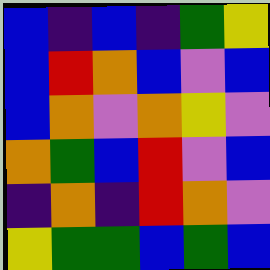[["blue", "indigo", "blue", "indigo", "green", "yellow"], ["blue", "red", "orange", "blue", "violet", "blue"], ["blue", "orange", "violet", "orange", "yellow", "violet"], ["orange", "green", "blue", "red", "violet", "blue"], ["indigo", "orange", "indigo", "red", "orange", "violet"], ["yellow", "green", "green", "blue", "green", "blue"]]